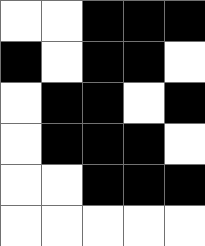[["white", "white", "black", "black", "black"], ["black", "white", "black", "black", "white"], ["white", "black", "black", "white", "black"], ["white", "black", "black", "black", "white"], ["white", "white", "black", "black", "black"], ["white", "white", "white", "white", "white"]]